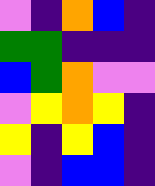[["violet", "indigo", "orange", "blue", "indigo"], ["green", "green", "indigo", "indigo", "indigo"], ["blue", "green", "orange", "violet", "violet"], ["violet", "yellow", "orange", "yellow", "indigo"], ["yellow", "indigo", "yellow", "blue", "indigo"], ["violet", "indigo", "blue", "blue", "indigo"]]